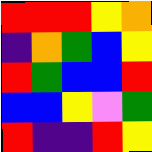[["red", "red", "red", "yellow", "orange"], ["indigo", "orange", "green", "blue", "yellow"], ["red", "green", "blue", "blue", "red"], ["blue", "blue", "yellow", "violet", "green"], ["red", "indigo", "indigo", "red", "yellow"]]